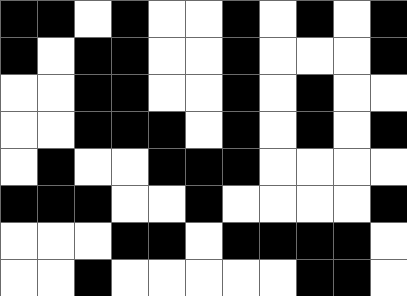[["black", "black", "white", "black", "white", "white", "black", "white", "black", "white", "black"], ["black", "white", "black", "black", "white", "white", "black", "white", "white", "white", "black"], ["white", "white", "black", "black", "white", "white", "black", "white", "black", "white", "white"], ["white", "white", "black", "black", "black", "white", "black", "white", "black", "white", "black"], ["white", "black", "white", "white", "black", "black", "black", "white", "white", "white", "white"], ["black", "black", "black", "white", "white", "black", "white", "white", "white", "white", "black"], ["white", "white", "white", "black", "black", "white", "black", "black", "black", "black", "white"], ["white", "white", "black", "white", "white", "white", "white", "white", "black", "black", "white"]]